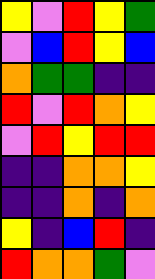[["yellow", "violet", "red", "yellow", "green"], ["violet", "blue", "red", "yellow", "blue"], ["orange", "green", "green", "indigo", "indigo"], ["red", "violet", "red", "orange", "yellow"], ["violet", "red", "yellow", "red", "red"], ["indigo", "indigo", "orange", "orange", "yellow"], ["indigo", "indigo", "orange", "indigo", "orange"], ["yellow", "indigo", "blue", "red", "indigo"], ["red", "orange", "orange", "green", "violet"]]